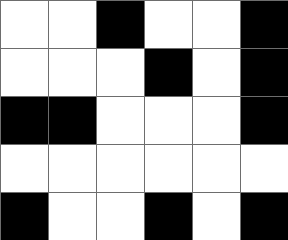[["white", "white", "black", "white", "white", "black"], ["white", "white", "white", "black", "white", "black"], ["black", "black", "white", "white", "white", "black"], ["white", "white", "white", "white", "white", "white"], ["black", "white", "white", "black", "white", "black"]]